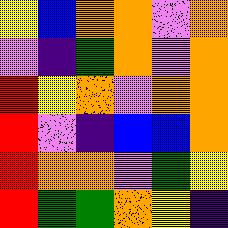[["yellow", "blue", "orange", "orange", "violet", "orange"], ["violet", "indigo", "green", "orange", "violet", "orange"], ["red", "yellow", "orange", "violet", "orange", "orange"], ["red", "violet", "indigo", "blue", "blue", "orange"], ["red", "orange", "orange", "violet", "green", "yellow"], ["red", "green", "green", "orange", "yellow", "indigo"]]